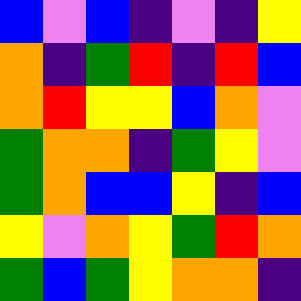[["blue", "violet", "blue", "indigo", "violet", "indigo", "yellow"], ["orange", "indigo", "green", "red", "indigo", "red", "blue"], ["orange", "red", "yellow", "yellow", "blue", "orange", "violet"], ["green", "orange", "orange", "indigo", "green", "yellow", "violet"], ["green", "orange", "blue", "blue", "yellow", "indigo", "blue"], ["yellow", "violet", "orange", "yellow", "green", "red", "orange"], ["green", "blue", "green", "yellow", "orange", "orange", "indigo"]]